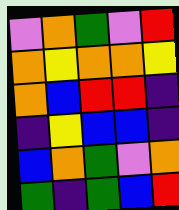[["violet", "orange", "green", "violet", "red"], ["orange", "yellow", "orange", "orange", "yellow"], ["orange", "blue", "red", "red", "indigo"], ["indigo", "yellow", "blue", "blue", "indigo"], ["blue", "orange", "green", "violet", "orange"], ["green", "indigo", "green", "blue", "red"]]